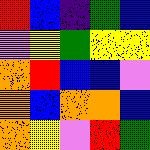[["red", "blue", "indigo", "green", "blue"], ["violet", "yellow", "green", "yellow", "yellow"], ["orange", "red", "blue", "blue", "violet"], ["orange", "blue", "orange", "orange", "blue"], ["orange", "yellow", "violet", "red", "green"]]